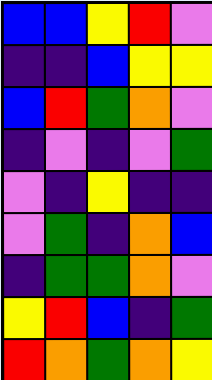[["blue", "blue", "yellow", "red", "violet"], ["indigo", "indigo", "blue", "yellow", "yellow"], ["blue", "red", "green", "orange", "violet"], ["indigo", "violet", "indigo", "violet", "green"], ["violet", "indigo", "yellow", "indigo", "indigo"], ["violet", "green", "indigo", "orange", "blue"], ["indigo", "green", "green", "orange", "violet"], ["yellow", "red", "blue", "indigo", "green"], ["red", "orange", "green", "orange", "yellow"]]